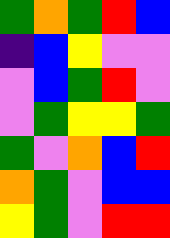[["green", "orange", "green", "red", "blue"], ["indigo", "blue", "yellow", "violet", "violet"], ["violet", "blue", "green", "red", "violet"], ["violet", "green", "yellow", "yellow", "green"], ["green", "violet", "orange", "blue", "red"], ["orange", "green", "violet", "blue", "blue"], ["yellow", "green", "violet", "red", "red"]]